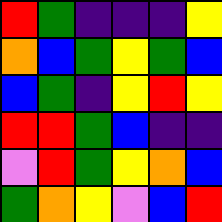[["red", "green", "indigo", "indigo", "indigo", "yellow"], ["orange", "blue", "green", "yellow", "green", "blue"], ["blue", "green", "indigo", "yellow", "red", "yellow"], ["red", "red", "green", "blue", "indigo", "indigo"], ["violet", "red", "green", "yellow", "orange", "blue"], ["green", "orange", "yellow", "violet", "blue", "red"]]